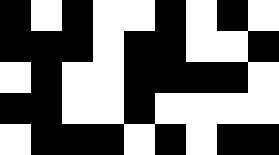[["black", "white", "black", "white", "white", "black", "white", "black", "white"], ["black", "black", "black", "white", "black", "black", "white", "white", "black"], ["white", "black", "white", "white", "black", "black", "black", "black", "white"], ["black", "black", "white", "white", "black", "white", "white", "white", "white"], ["white", "black", "black", "black", "white", "black", "white", "black", "black"]]